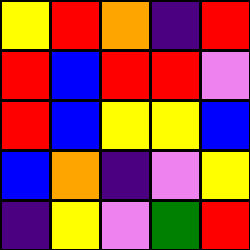[["yellow", "red", "orange", "indigo", "red"], ["red", "blue", "red", "red", "violet"], ["red", "blue", "yellow", "yellow", "blue"], ["blue", "orange", "indigo", "violet", "yellow"], ["indigo", "yellow", "violet", "green", "red"]]